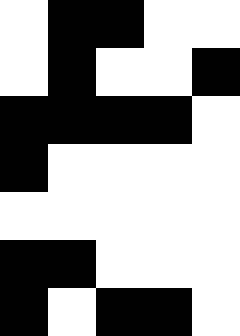[["white", "black", "black", "white", "white"], ["white", "black", "white", "white", "black"], ["black", "black", "black", "black", "white"], ["black", "white", "white", "white", "white"], ["white", "white", "white", "white", "white"], ["black", "black", "white", "white", "white"], ["black", "white", "black", "black", "white"]]